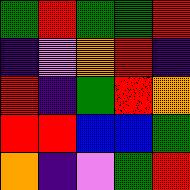[["green", "red", "green", "green", "red"], ["indigo", "violet", "orange", "red", "indigo"], ["red", "indigo", "green", "red", "orange"], ["red", "red", "blue", "blue", "green"], ["orange", "indigo", "violet", "green", "red"]]